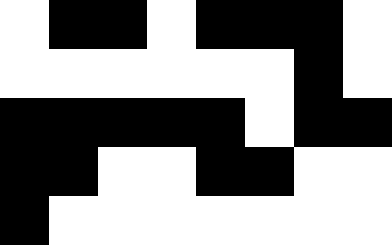[["white", "black", "black", "white", "black", "black", "black", "white"], ["white", "white", "white", "white", "white", "white", "black", "white"], ["black", "black", "black", "black", "black", "white", "black", "black"], ["black", "black", "white", "white", "black", "black", "white", "white"], ["black", "white", "white", "white", "white", "white", "white", "white"]]